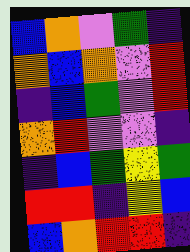[["blue", "orange", "violet", "green", "indigo"], ["orange", "blue", "orange", "violet", "red"], ["indigo", "blue", "green", "violet", "red"], ["orange", "red", "violet", "violet", "indigo"], ["indigo", "blue", "green", "yellow", "green"], ["red", "red", "indigo", "yellow", "blue"], ["blue", "orange", "red", "red", "indigo"]]